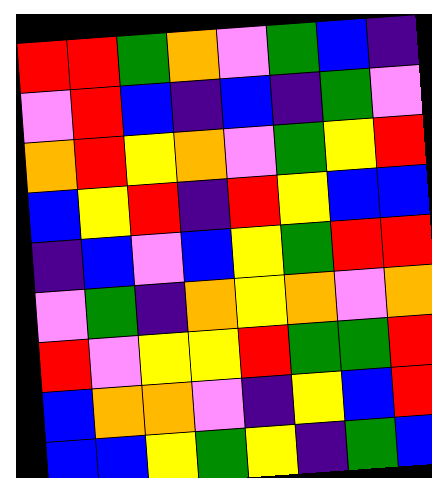[["red", "red", "green", "orange", "violet", "green", "blue", "indigo"], ["violet", "red", "blue", "indigo", "blue", "indigo", "green", "violet"], ["orange", "red", "yellow", "orange", "violet", "green", "yellow", "red"], ["blue", "yellow", "red", "indigo", "red", "yellow", "blue", "blue"], ["indigo", "blue", "violet", "blue", "yellow", "green", "red", "red"], ["violet", "green", "indigo", "orange", "yellow", "orange", "violet", "orange"], ["red", "violet", "yellow", "yellow", "red", "green", "green", "red"], ["blue", "orange", "orange", "violet", "indigo", "yellow", "blue", "red"], ["blue", "blue", "yellow", "green", "yellow", "indigo", "green", "blue"]]